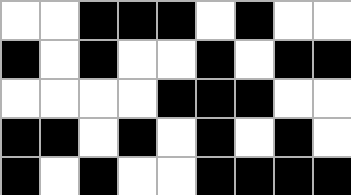[["white", "white", "black", "black", "black", "white", "black", "white", "white"], ["black", "white", "black", "white", "white", "black", "white", "black", "black"], ["white", "white", "white", "white", "black", "black", "black", "white", "white"], ["black", "black", "white", "black", "white", "black", "white", "black", "white"], ["black", "white", "black", "white", "white", "black", "black", "black", "black"]]